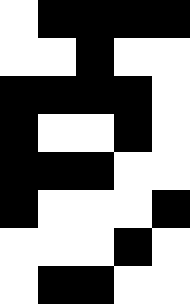[["white", "black", "black", "black", "black"], ["white", "white", "black", "white", "white"], ["black", "black", "black", "black", "white"], ["black", "white", "white", "black", "white"], ["black", "black", "black", "white", "white"], ["black", "white", "white", "white", "black"], ["white", "white", "white", "black", "white"], ["white", "black", "black", "white", "white"]]